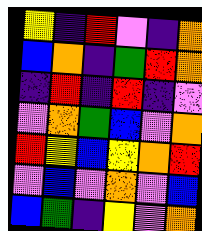[["yellow", "indigo", "red", "violet", "indigo", "orange"], ["blue", "orange", "indigo", "green", "red", "orange"], ["indigo", "red", "indigo", "red", "indigo", "violet"], ["violet", "orange", "green", "blue", "violet", "orange"], ["red", "yellow", "blue", "yellow", "orange", "red"], ["violet", "blue", "violet", "orange", "violet", "blue"], ["blue", "green", "indigo", "yellow", "violet", "orange"]]